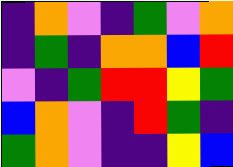[["indigo", "orange", "violet", "indigo", "green", "violet", "orange"], ["indigo", "green", "indigo", "orange", "orange", "blue", "red"], ["violet", "indigo", "green", "red", "red", "yellow", "green"], ["blue", "orange", "violet", "indigo", "red", "green", "indigo"], ["green", "orange", "violet", "indigo", "indigo", "yellow", "blue"]]